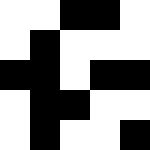[["white", "white", "black", "black", "white"], ["white", "black", "white", "white", "white"], ["black", "black", "white", "black", "black"], ["white", "black", "black", "white", "white"], ["white", "black", "white", "white", "black"]]